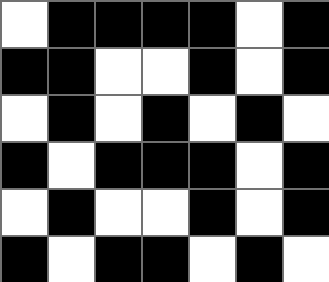[["white", "black", "black", "black", "black", "white", "black"], ["black", "black", "white", "white", "black", "white", "black"], ["white", "black", "white", "black", "white", "black", "white"], ["black", "white", "black", "black", "black", "white", "black"], ["white", "black", "white", "white", "black", "white", "black"], ["black", "white", "black", "black", "white", "black", "white"]]